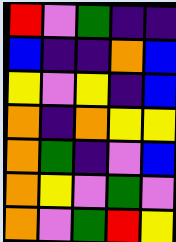[["red", "violet", "green", "indigo", "indigo"], ["blue", "indigo", "indigo", "orange", "blue"], ["yellow", "violet", "yellow", "indigo", "blue"], ["orange", "indigo", "orange", "yellow", "yellow"], ["orange", "green", "indigo", "violet", "blue"], ["orange", "yellow", "violet", "green", "violet"], ["orange", "violet", "green", "red", "yellow"]]